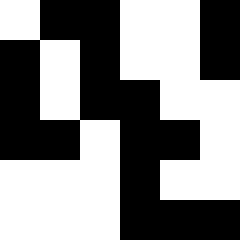[["white", "black", "black", "white", "white", "black"], ["black", "white", "black", "white", "white", "black"], ["black", "white", "black", "black", "white", "white"], ["black", "black", "white", "black", "black", "white"], ["white", "white", "white", "black", "white", "white"], ["white", "white", "white", "black", "black", "black"]]